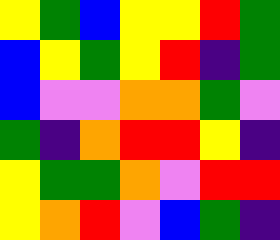[["yellow", "green", "blue", "yellow", "yellow", "red", "green"], ["blue", "yellow", "green", "yellow", "red", "indigo", "green"], ["blue", "violet", "violet", "orange", "orange", "green", "violet"], ["green", "indigo", "orange", "red", "red", "yellow", "indigo"], ["yellow", "green", "green", "orange", "violet", "red", "red"], ["yellow", "orange", "red", "violet", "blue", "green", "indigo"]]